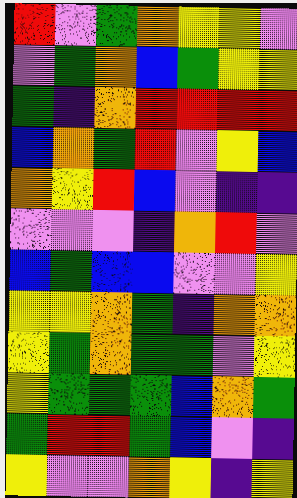[["red", "violet", "green", "orange", "yellow", "yellow", "violet"], ["violet", "green", "orange", "blue", "green", "yellow", "yellow"], ["green", "indigo", "orange", "red", "red", "red", "red"], ["blue", "orange", "green", "red", "violet", "yellow", "blue"], ["orange", "yellow", "red", "blue", "violet", "indigo", "indigo"], ["violet", "violet", "violet", "indigo", "orange", "red", "violet"], ["blue", "green", "blue", "blue", "violet", "violet", "yellow"], ["yellow", "yellow", "orange", "green", "indigo", "orange", "orange"], ["yellow", "green", "orange", "green", "green", "violet", "yellow"], ["yellow", "green", "green", "green", "blue", "orange", "green"], ["green", "red", "red", "green", "blue", "violet", "indigo"], ["yellow", "violet", "violet", "orange", "yellow", "indigo", "yellow"]]